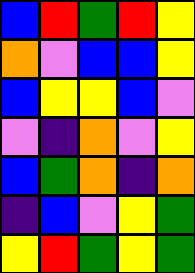[["blue", "red", "green", "red", "yellow"], ["orange", "violet", "blue", "blue", "yellow"], ["blue", "yellow", "yellow", "blue", "violet"], ["violet", "indigo", "orange", "violet", "yellow"], ["blue", "green", "orange", "indigo", "orange"], ["indigo", "blue", "violet", "yellow", "green"], ["yellow", "red", "green", "yellow", "green"]]